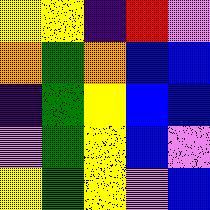[["yellow", "yellow", "indigo", "red", "violet"], ["orange", "green", "orange", "blue", "blue"], ["indigo", "green", "yellow", "blue", "blue"], ["violet", "green", "yellow", "blue", "violet"], ["yellow", "green", "yellow", "violet", "blue"]]